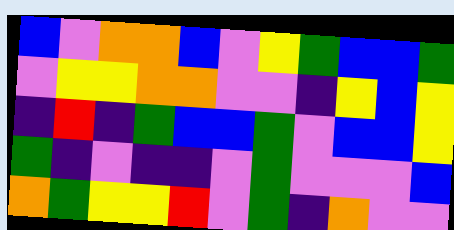[["blue", "violet", "orange", "orange", "blue", "violet", "yellow", "green", "blue", "blue", "green"], ["violet", "yellow", "yellow", "orange", "orange", "violet", "violet", "indigo", "yellow", "blue", "yellow"], ["indigo", "red", "indigo", "green", "blue", "blue", "green", "violet", "blue", "blue", "yellow"], ["green", "indigo", "violet", "indigo", "indigo", "violet", "green", "violet", "violet", "violet", "blue"], ["orange", "green", "yellow", "yellow", "red", "violet", "green", "indigo", "orange", "violet", "violet"]]